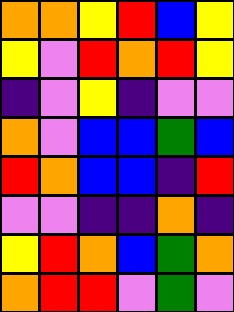[["orange", "orange", "yellow", "red", "blue", "yellow"], ["yellow", "violet", "red", "orange", "red", "yellow"], ["indigo", "violet", "yellow", "indigo", "violet", "violet"], ["orange", "violet", "blue", "blue", "green", "blue"], ["red", "orange", "blue", "blue", "indigo", "red"], ["violet", "violet", "indigo", "indigo", "orange", "indigo"], ["yellow", "red", "orange", "blue", "green", "orange"], ["orange", "red", "red", "violet", "green", "violet"]]